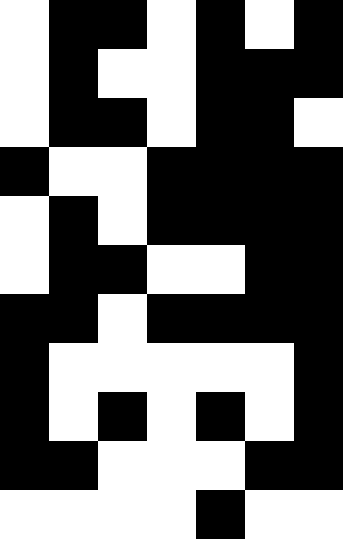[["white", "black", "black", "white", "black", "white", "black"], ["white", "black", "white", "white", "black", "black", "black"], ["white", "black", "black", "white", "black", "black", "white"], ["black", "white", "white", "black", "black", "black", "black"], ["white", "black", "white", "black", "black", "black", "black"], ["white", "black", "black", "white", "white", "black", "black"], ["black", "black", "white", "black", "black", "black", "black"], ["black", "white", "white", "white", "white", "white", "black"], ["black", "white", "black", "white", "black", "white", "black"], ["black", "black", "white", "white", "white", "black", "black"], ["white", "white", "white", "white", "black", "white", "white"]]